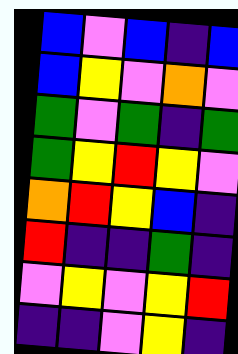[["blue", "violet", "blue", "indigo", "blue"], ["blue", "yellow", "violet", "orange", "violet"], ["green", "violet", "green", "indigo", "green"], ["green", "yellow", "red", "yellow", "violet"], ["orange", "red", "yellow", "blue", "indigo"], ["red", "indigo", "indigo", "green", "indigo"], ["violet", "yellow", "violet", "yellow", "red"], ["indigo", "indigo", "violet", "yellow", "indigo"]]